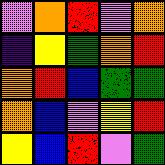[["violet", "orange", "red", "violet", "orange"], ["indigo", "yellow", "green", "orange", "red"], ["orange", "red", "blue", "green", "green"], ["orange", "blue", "violet", "yellow", "red"], ["yellow", "blue", "red", "violet", "green"]]